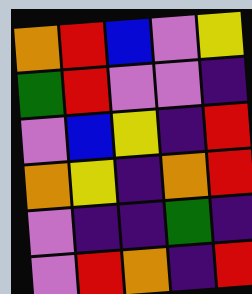[["orange", "red", "blue", "violet", "yellow"], ["green", "red", "violet", "violet", "indigo"], ["violet", "blue", "yellow", "indigo", "red"], ["orange", "yellow", "indigo", "orange", "red"], ["violet", "indigo", "indigo", "green", "indigo"], ["violet", "red", "orange", "indigo", "red"]]